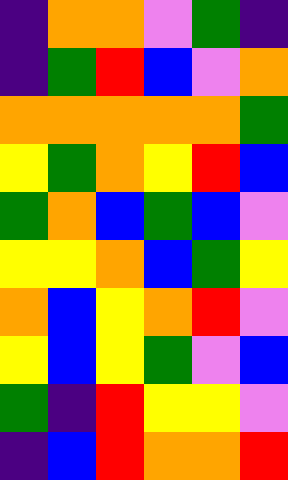[["indigo", "orange", "orange", "violet", "green", "indigo"], ["indigo", "green", "red", "blue", "violet", "orange"], ["orange", "orange", "orange", "orange", "orange", "green"], ["yellow", "green", "orange", "yellow", "red", "blue"], ["green", "orange", "blue", "green", "blue", "violet"], ["yellow", "yellow", "orange", "blue", "green", "yellow"], ["orange", "blue", "yellow", "orange", "red", "violet"], ["yellow", "blue", "yellow", "green", "violet", "blue"], ["green", "indigo", "red", "yellow", "yellow", "violet"], ["indigo", "blue", "red", "orange", "orange", "red"]]